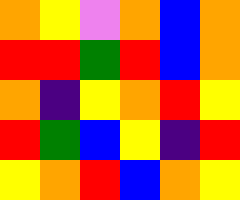[["orange", "yellow", "violet", "orange", "blue", "orange"], ["red", "red", "green", "red", "blue", "orange"], ["orange", "indigo", "yellow", "orange", "red", "yellow"], ["red", "green", "blue", "yellow", "indigo", "red"], ["yellow", "orange", "red", "blue", "orange", "yellow"]]